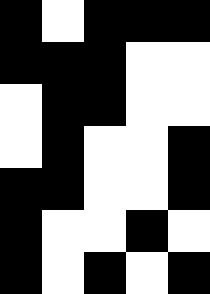[["black", "white", "black", "black", "black"], ["black", "black", "black", "white", "white"], ["white", "black", "black", "white", "white"], ["white", "black", "white", "white", "black"], ["black", "black", "white", "white", "black"], ["black", "white", "white", "black", "white"], ["black", "white", "black", "white", "black"]]